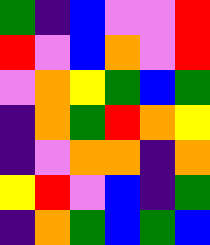[["green", "indigo", "blue", "violet", "violet", "red"], ["red", "violet", "blue", "orange", "violet", "red"], ["violet", "orange", "yellow", "green", "blue", "green"], ["indigo", "orange", "green", "red", "orange", "yellow"], ["indigo", "violet", "orange", "orange", "indigo", "orange"], ["yellow", "red", "violet", "blue", "indigo", "green"], ["indigo", "orange", "green", "blue", "green", "blue"]]